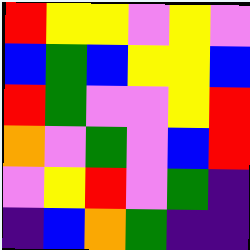[["red", "yellow", "yellow", "violet", "yellow", "violet"], ["blue", "green", "blue", "yellow", "yellow", "blue"], ["red", "green", "violet", "violet", "yellow", "red"], ["orange", "violet", "green", "violet", "blue", "red"], ["violet", "yellow", "red", "violet", "green", "indigo"], ["indigo", "blue", "orange", "green", "indigo", "indigo"]]